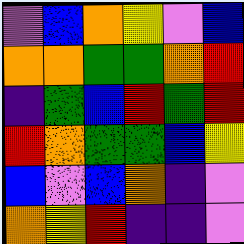[["violet", "blue", "orange", "yellow", "violet", "blue"], ["orange", "orange", "green", "green", "orange", "red"], ["indigo", "green", "blue", "red", "green", "red"], ["red", "orange", "green", "green", "blue", "yellow"], ["blue", "violet", "blue", "orange", "indigo", "violet"], ["orange", "yellow", "red", "indigo", "indigo", "violet"]]